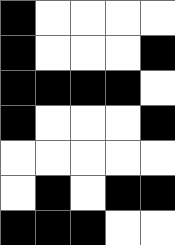[["black", "white", "white", "white", "white"], ["black", "white", "white", "white", "black"], ["black", "black", "black", "black", "white"], ["black", "white", "white", "white", "black"], ["white", "white", "white", "white", "white"], ["white", "black", "white", "black", "black"], ["black", "black", "black", "white", "white"]]